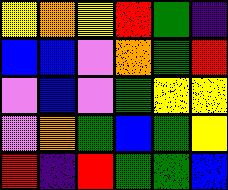[["yellow", "orange", "yellow", "red", "green", "indigo"], ["blue", "blue", "violet", "orange", "green", "red"], ["violet", "blue", "violet", "green", "yellow", "yellow"], ["violet", "orange", "green", "blue", "green", "yellow"], ["red", "indigo", "red", "green", "green", "blue"]]